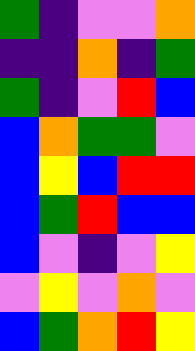[["green", "indigo", "violet", "violet", "orange"], ["indigo", "indigo", "orange", "indigo", "green"], ["green", "indigo", "violet", "red", "blue"], ["blue", "orange", "green", "green", "violet"], ["blue", "yellow", "blue", "red", "red"], ["blue", "green", "red", "blue", "blue"], ["blue", "violet", "indigo", "violet", "yellow"], ["violet", "yellow", "violet", "orange", "violet"], ["blue", "green", "orange", "red", "yellow"]]